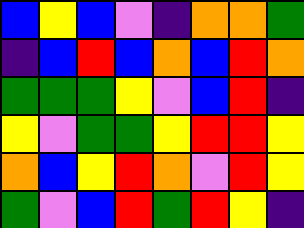[["blue", "yellow", "blue", "violet", "indigo", "orange", "orange", "green"], ["indigo", "blue", "red", "blue", "orange", "blue", "red", "orange"], ["green", "green", "green", "yellow", "violet", "blue", "red", "indigo"], ["yellow", "violet", "green", "green", "yellow", "red", "red", "yellow"], ["orange", "blue", "yellow", "red", "orange", "violet", "red", "yellow"], ["green", "violet", "blue", "red", "green", "red", "yellow", "indigo"]]